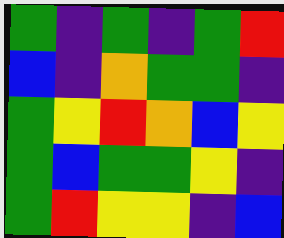[["green", "indigo", "green", "indigo", "green", "red"], ["blue", "indigo", "orange", "green", "green", "indigo"], ["green", "yellow", "red", "orange", "blue", "yellow"], ["green", "blue", "green", "green", "yellow", "indigo"], ["green", "red", "yellow", "yellow", "indigo", "blue"]]